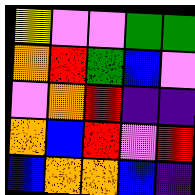[["yellow", "violet", "violet", "green", "green"], ["orange", "red", "green", "blue", "violet"], ["violet", "orange", "red", "indigo", "indigo"], ["orange", "blue", "red", "violet", "red"], ["blue", "orange", "orange", "blue", "indigo"]]